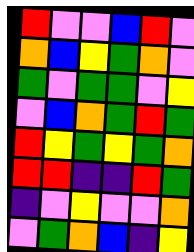[["red", "violet", "violet", "blue", "red", "violet"], ["orange", "blue", "yellow", "green", "orange", "violet"], ["green", "violet", "green", "green", "violet", "yellow"], ["violet", "blue", "orange", "green", "red", "green"], ["red", "yellow", "green", "yellow", "green", "orange"], ["red", "red", "indigo", "indigo", "red", "green"], ["indigo", "violet", "yellow", "violet", "violet", "orange"], ["violet", "green", "orange", "blue", "indigo", "yellow"]]